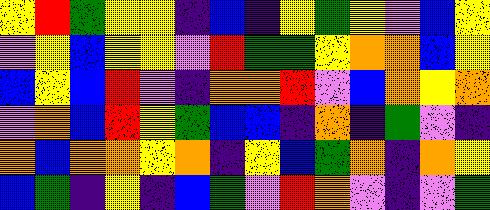[["yellow", "red", "green", "yellow", "yellow", "indigo", "blue", "indigo", "yellow", "green", "yellow", "violet", "blue", "yellow"], ["violet", "yellow", "blue", "yellow", "yellow", "violet", "red", "green", "green", "yellow", "orange", "orange", "blue", "yellow"], ["blue", "yellow", "blue", "red", "violet", "indigo", "orange", "orange", "red", "violet", "blue", "orange", "yellow", "orange"], ["violet", "orange", "blue", "red", "yellow", "green", "blue", "blue", "indigo", "orange", "indigo", "green", "violet", "indigo"], ["orange", "blue", "orange", "orange", "yellow", "orange", "indigo", "yellow", "blue", "green", "orange", "indigo", "orange", "yellow"], ["blue", "green", "indigo", "yellow", "indigo", "blue", "green", "violet", "red", "orange", "violet", "indigo", "violet", "green"]]